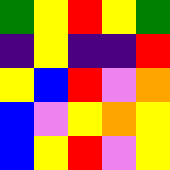[["green", "yellow", "red", "yellow", "green"], ["indigo", "yellow", "indigo", "indigo", "red"], ["yellow", "blue", "red", "violet", "orange"], ["blue", "violet", "yellow", "orange", "yellow"], ["blue", "yellow", "red", "violet", "yellow"]]